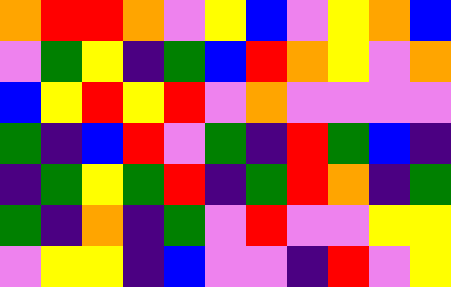[["orange", "red", "red", "orange", "violet", "yellow", "blue", "violet", "yellow", "orange", "blue"], ["violet", "green", "yellow", "indigo", "green", "blue", "red", "orange", "yellow", "violet", "orange"], ["blue", "yellow", "red", "yellow", "red", "violet", "orange", "violet", "violet", "violet", "violet"], ["green", "indigo", "blue", "red", "violet", "green", "indigo", "red", "green", "blue", "indigo"], ["indigo", "green", "yellow", "green", "red", "indigo", "green", "red", "orange", "indigo", "green"], ["green", "indigo", "orange", "indigo", "green", "violet", "red", "violet", "violet", "yellow", "yellow"], ["violet", "yellow", "yellow", "indigo", "blue", "violet", "violet", "indigo", "red", "violet", "yellow"]]